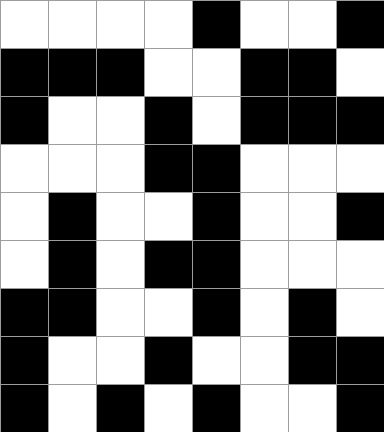[["white", "white", "white", "white", "black", "white", "white", "black"], ["black", "black", "black", "white", "white", "black", "black", "white"], ["black", "white", "white", "black", "white", "black", "black", "black"], ["white", "white", "white", "black", "black", "white", "white", "white"], ["white", "black", "white", "white", "black", "white", "white", "black"], ["white", "black", "white", "black", "black", "white", "white", "white"], ["black", "black", "white", "white", "black", "white", "black", "white"], ["black", "white", "white", "black", "white", "white", "black", "black"], ["black", "white", "black", "white", "black", "white", "white", "black"]]